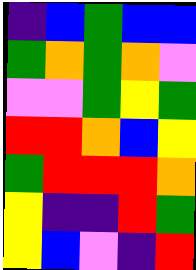[["indigo", "blue", "green", "blue", "blue"], ["green", "orange", "green", "orange", "violet"], ["violet", "violet", "green", "yellow", "green"], ["red", "red", "orange", "blue", "yellow"], ["green", "red", "red", "red", "orange"], ["yellow", "indigo", "indigo", "red", "green"], ["yellow", "blue", "violet", "indigo", "red"]]